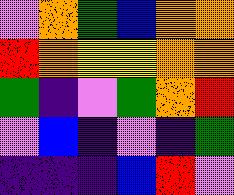[["violet", "orange", "green", "blue", "orange", "orange"], ["red", "orange", "yellow", "yellow", "orange", "orange"], ["green", "indigo", "violet", "green", "orange", "red"], ["violet", "blue", "indigo", "violet", "indigo", "green"], ["indigo", "indigo", "indigo", "blue", "red", "violet"]]